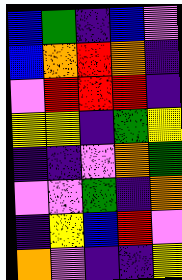[["blue", "green", "indigo", "blue", "violet"], ["blue", "orange", "red", "orange", "indigo"], ["violet", "red", "red", "red", "indigo"], ["yellow", "yellow", "indigo", "green", "yellow"], ["indigo", "indigo", "violet", "orange", "green"], ["violet", "violet", "green", "indigo", "orange"], ["indigo", "yellow", "blue", "red", "violet"], ["orange", "violet", "indigo", "indigo", "yellow"]]